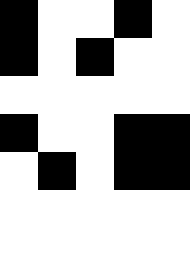[["black", "white", "white", "black", "white"], ["black", "white", "black", "white", "white"], ["white", "white", "white", "white", "white"], ["black", "white", "white", "black", "black"], ["white", "black", "white", "black", "black"], ["white", "white", "white", "white", "white"], ["white", "white", "white", "white", "white"]]